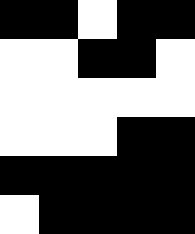[["black", "black", "white", "black", "black"], ["white", "white", "black", "black", "white"], ["white", "white", "white", "white", "white"], ["white", "white", "white", "black", "black"], ["black", "black", "black", "black", "black"], ["white", "black", "black", "black", "black"]]